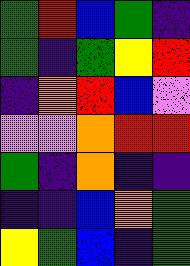[["green", "red", "blue", "green", "indigo"], ["green", "indigo", "green", "yellow", "red"], ["indigo", "orange", "red", "blue", "violet"], ["violet", "violet", "orange", "red", "red"], ["green", "indigo", "orange", "indigo", "indigo"], ["indigo", "indigo", "blue", "orange", "green"], ["yellow", "green", "blue", "indigo", "green"]]